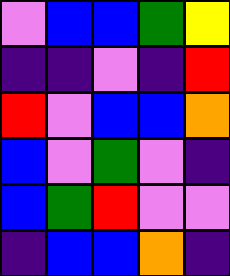[["violet", "blue", "blue", "green", "yellow"], ["indigo", "indigo", "violet", "indigo", "red"], ["red", "violet", "blue", "blue", "orange"], ["blue", "violet", "green", "violet", "indigo"], ["blue", "green", "red", "violet", "violet"], ["indigo", "blue", "blue", "orange", "indigo"]]